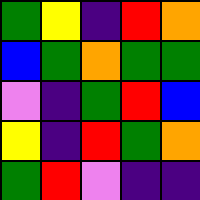[["green", "yellow", "indigo", "red", "orange"], ["blue", "green", "orange", "green", "green"], ["violet", "indigo", "green", "red", "blue"], ["yellow", "indigo", "red", "green", "orange"], ["green", "red", "violet", "indigo", "indigo"]]